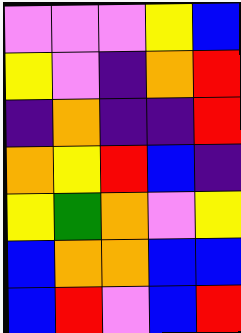[["violet", "violet", "violet", "yellow", "blue"], ["yellow", "violet", "indigo", "orange", "red"], ["indigo", "orange", "indigo", "indigo", "red"], ["orange", "yellow", "red", "blue", "indigo"], ["yellow", "green", "orange", "violet", "yellow"], ["blue", "orange", "orange", "blue", "blue"], ["blue", "red", "violet", "blue", "red"]]